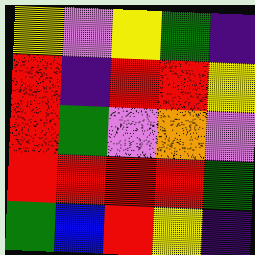[["yellow", "violet", "yellow", "green", "indigo"], ["red", "indigo", "red", "red", "yellow"], ["red", "green", "violet", "orange", "violet"], ["red", "red", "red", "red", "green"], ["green", "blue", "red", "yellow", "indigo"]]